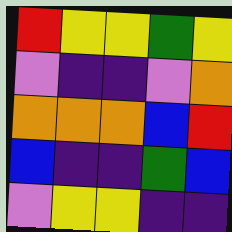[["red", "yellow", "yellow", "green", "yellow"], ["violet", "indigo", "indigo", "violet", "orange"], ["orange", "orange", "orange", "blue", "red"], ["blue", "indigo", "indigo", "green", "blue"], ["violet", "yellow", "yellow", "indigo", "indigo"]]